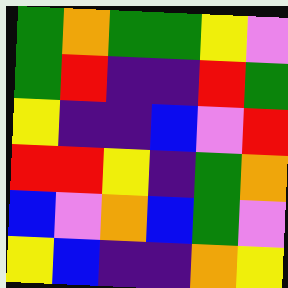[["green", "orange", "green", "green", "yellow", "violet"], ["green", "red", "indigo", "indigo", "red", "green"], ["yellow", "indigo", "indigo", "blue", "violet", "red"], ["red", "red", "yellow", "indigo", "green", "orange"], ["blue", "violet", "orange", "blue", "green", "violet"], ["yellow", "blue", "indigo", "indigo", "orange", "yellow"]]